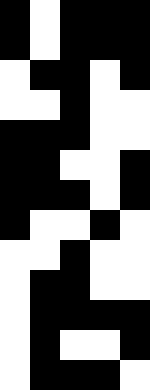[["black", "white", "black", "black", "black"], ["black", "white", "black", "black", "black"], ["white", "black", "black", "white", "black"], ["white", "white", "black", "white", "white"], ["black", "black", "black", "white", "white"], ["black", "black", "white", "white", "black"], ["black", "black", "black", "white", "black"], ["black", "white", "white", "black", "white"], ["white", "white", "black", "white", "white"], ["white", "black", "black", "white", "white"], ["white", "black", "black", "black", "black"], ["white", "black", "white", "white", "black"], ["white", "black", "black", "black", "white"]]